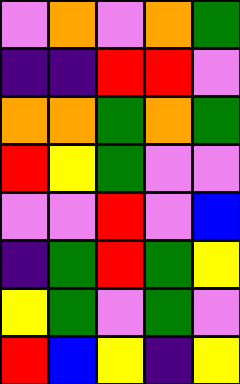[["violet", "orange", "violet", "orange", "green"], ["indigo", "indigo", "red", "red", "violet"], ["orange", "orange", "green", "orange", "green"], ["red", "yellow", "green", "violet", "violet"], ["violet", "violet", "red", "violet", "blue"], ["indigo", "green", "red", "green", "yellow"], ["yellow", "green", "violet", "green", "violet"], ["red", "blue", "yellow", "indigo", "yellow"]]